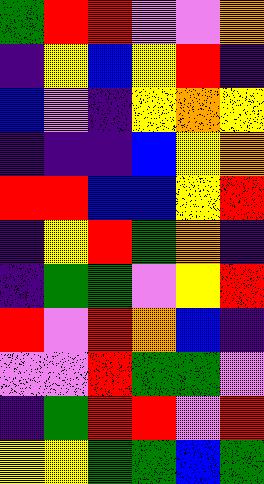[["green", "red", "red", "violet", "violet", "orange"], ["indigo", "yellow", "blue", "yellow", "red", "indigo"], ["blue", "violet", "indigo", "yellow", "orange", "yellow"], ["indigo", "indigo", "indigo", "blue", "yellow", "orange"], ["red", "red", "blue", "blue", "yellow", "red"], ["indigo", "yellow", "red", "green", "orange", "indigo"], ["indigo", "green", "green", "violet", "yellow", "red"], ["red", "violet", "red", "orange", "blue", "indigo"], ["violet", "violet", "red", "green", "green", "violet"], ["indigo", "green", "red", "red", "violet", "red"], ["yellow", "yellow", "green", "green", "blue", "green"]]